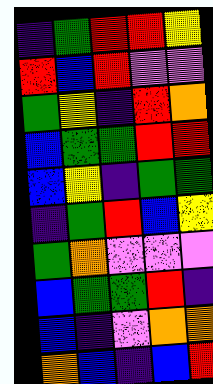[["indigo", "green", "red", "red", "yellow"], ["red", "blue", "red", "violet", "violet"], ["green", "yellow", "indigo", "red", "orange"], ["blue", "green", "green", "red", "red"], ["blue", "yellow", "indigo", "green", "green"], ["indigo", "green", "red", "blue", "yellow"], ["green", "orange", "violet", "violet", "violet"], ["blue", "green", "green", "red", "indigo"], ["blue", "indigo", "violet", "orange", "orange"], ["orange", "blue", "indigo", "blue", "red"]]